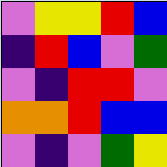[["violet", "yellow", "yellow", "red", "blue"], ["indigo", "red", "blue", "violet", "green"], ["violet", "indigo", "red", "red", "violet"], ["orange", "orange", "red", "blue", "blue"], ["violet", "indigo", "violet", "green", "yellow"]]